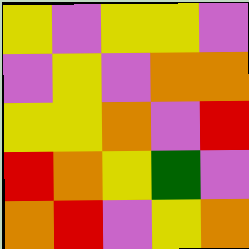[["yellow", "violet", "yellow", "yellow", "violet"], ["violet", "yellow", "violet", "orange", "orange"], ["yellow", "yellow", "orange", "violet", "red"], ["red", "orange", "yellow", "green", "violet"], ["orange", "red", "violet", "yellow", "orange"]]